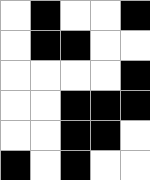[["white", "black", "white", "white", "black"], ["white", "black", "black", "white", "white"], ["white", "white", "white", "white", "black"], ["white", "white", "black", "black", "black"], ["white", "white", "black", "black", "white"], ["black", "white", "black", "white", "white"]]